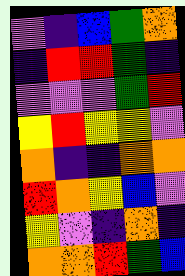[["violet", "indigo", "blue", "green", "orange"], ["indigo", "red", "red", "green", "indigo"], ["violet", "violet", "violet", "green", "red"], ["yellow", "red", "yellow", "yellow", "violet"], ["orange", "indigo", "indigo", "orange", "orange"], ["red", "orange", "yellow", "blue", "violet"], ["yellow", "violet", "indigo", "orange", "indigo"], ["orange", "orange", "red", "green", "blue"]]